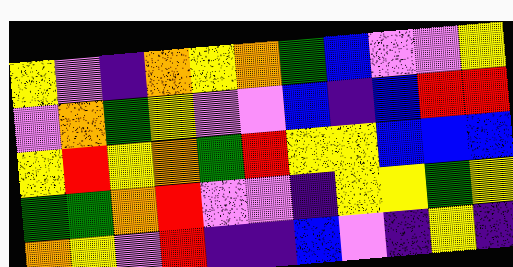[["yellow", "violet", "indigo", "orange", "yellow", "orange", "green", "blue", "violet", "violet", "yellow"], ["violet", "orange", "green", "yellow", "violet", "violet", "blue", "indigo", "blue", "red", "red"], ["yellow", "red", "yellow", "orange", "green", "red", "yellow", "yellow", "blue", "blue", "blue"], ["green", "green", "orange", "red", "violet", "violet", "indigo", "yellow", "yellow", "green", "yellow"], ["orange", "yellow", "violet", "red", "indigo", "indigo", "blue", "violet", "indigo", "yellow", "indigo"]]